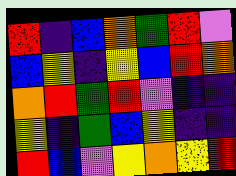[["red", "indigo", "blue", "orange", "green", "red", "violet"], ["blue", "yellow", "indigo", "yellow", "blue", "red", "orange"], ["orange", "red", "green", "red", "violet", "indigo", "indigo"], ["yellow", "indigo", "green", "blue", "yellow", "indigo", "indigo"], ["red", "blue", "violet", "yellow", "orange", "yellow", "red"]]